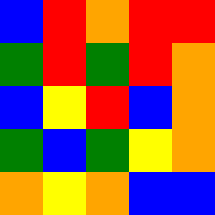[["blue", "red", "orange", "red", "red"], ["green", "red", "green", "red", "orange"], ["blue", "yellow", "red", "blue", "orange"], ["green", "blue", "green", "yellow", "orange"], ["orange", "yellow", "orange", "blue", "blue"]]